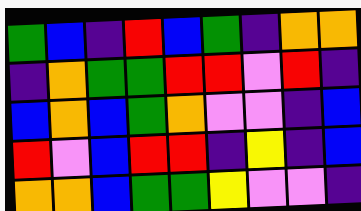[["green", "blue", "indigo", "red", "blue", "green", "indigo", "orange", "orange"], ["indigo", "orange", "green", "green", "red", "red", "violet", "red", "indigo"], ["blue", "orange", "blue", "green", "orange", "violet", "violet", "indigo", "blue"], ["red", "violet", "blue", "red", "red", "indigo", "yellow", "indigo", "blue"], ["orange", "orange", "blue", "green", "green", "yellow", "violet", "violet", "indigo"]]